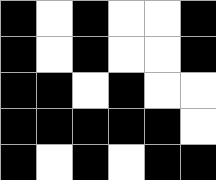[["black", "white", "black", "white", "white", "black"], ["black", "white", "black", "white", "white", "black"], ["black", "black", "white", "black", "white", "white"], ["black", "black", "black", "black", "black", "white"], ["black", "white", "black", "white", "black", "black"]]